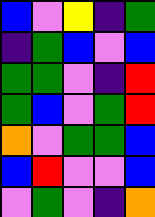[["blue", "violet", "yellow", "indigo", "green"], ["indigo", "green", "blue", "violet", "blue"], ["green", "green", "violet", "indigo", "red"], ["green", "blue", "violet", "green", "red"], ["orange", "violet", "green", "green", "blue"], ["blue", "red", "violet", "violet", "blue"], ["violet", "green", "violet", "indigo", "orange"]]